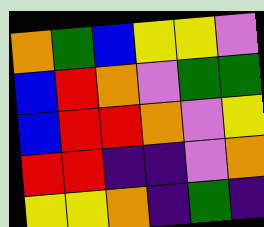[["orange", "green", "blue", "yellow", "yellow", "violet"], ["blue", "red", "orange", "violet", "green", "green"], ["blue", "red", "red", "orange", "violet", "yellow"], ["red", "red", "indigo", "indigo", "violet", "orange"], ["yellow", "yellow", "orange", "indigo", "green", "indigo"]]